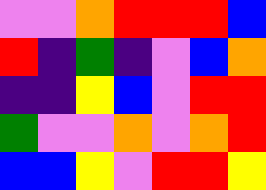[["violet", "violet", "orange", "red", "red", "red", "blue"], ["red", "indigo", "green", "indigo", "violet", "blue", "orange"], ["indigo", "indigo", "yellow", "blue", "violet", "red", "red"], ["green", "violet", "violet", "orange", "violet", "orange", "red"], ["blue", "blue", "yellow", "violet", "red", "red", "yellow"]]